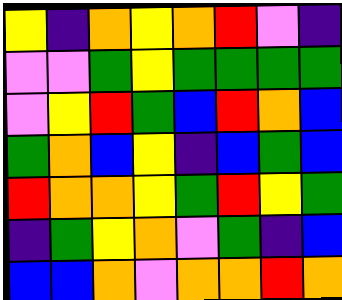[["yellow", "indigo", "orange", "yellow", "orange", "red", "violet", "indigo"], ["violet", "violet", "green", "yellow", "green", "green", "green", "green"], ["violet", "yellow", "red", "green", "blue", "red", "orange", "blue"], ["green", "orange", "blue", "yellow", "indigo", "blue", "green", "blue"], ["red", "orange", "orange", "yellow", "green", "red", "yellow", "green"], ["indigo", "green", "yellow", "orange", "violet", "green", "indigo", "blue"], ["blue", "blue", "orange", "violet", "orange", "orange", "red", "orange"]]